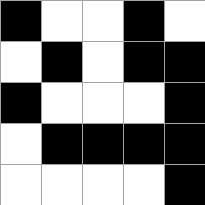[["black", "white", "white", "black", "white"], ["white", "black", "white", "black", "black"], ["black", "white", "white", "white", "black"], ["white", "black", "black", "black", "black"], ["white", "white", "white", "white", "black"]]